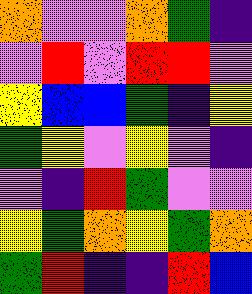[["orange", "violet", "violet", "orange", "green", "indigo"], ["violet", "red", "violet", "red", "red", "violet"], ["yellow", "blue", "blue", "green", "indigo", "yellow"], ["green", "yellow", "violet", "yellow", "violet", "indigo"], ["violet", "indigo", "red", "green", "violet", "violet"], ["yellow", "green", "orange", "yellow", "green", "orange"], ["green", "red", "indigo", "indigo", "red", "blue"]]